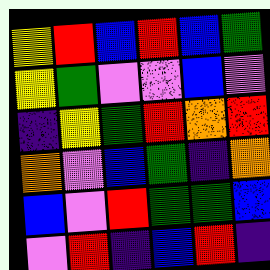[["yellow", "red", "blue", "red", "blue", "green"], ["yellow", "green", "violet", "violet", "blue", "violet"], ["indigo", "yellow", "green", "red", "orange", "red"], ["orange", "violet", "blue", "green", "indigo", "orange"], ["blue", "violet", "red", "green", "green", "blue"], ["violet", "red", "indigo", "blue", "red", "indigo"]]